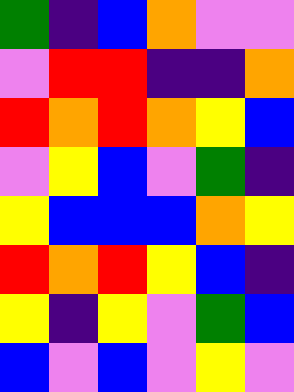[["green", "indigo", "blue", "orange", "violet", "violet"], ["violet", "red", "red", "indigo", "indigo", "orange"], ["red", "orange", "red", "orange", "yellow", "blue"], ["violet", "yellow", "blue", "violet", "green", "indigo"], ["yellow", "blue", "blue", "blue", "orange", "yellow"], ["red", "orange", "red", "yellow", "blue", "indigo"], ["yellow", "indigo", "yellow", "violet", "green", "blue"], ["blue", "violet", "blue", "violet", "yellow", "violet"]]